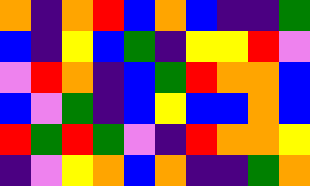[["orange", "indigo", "orange", "red", "blue", "orange", "blue", "indigo", "indigo", "green"], ["blue", "indigo", "yellow", "blue", "green", "indigo", "yellow", "yellow", "red", "violet"], ["violet", "red", "orange", "indigo", "blue", "green", "red", "orange", "orange", "blue"], ["blue", "violet", "green", "indigo", "blue", "yellow", "blue", "blue", "orange", "blue"], ["red", "green", "red", "green", "violet", "indigo", "red", "orange", "orange", "yellow"], ["indigo", "violet", "yellow", "orange", "blue", "orange", "indigo", "indigo", "green", "orange"]]